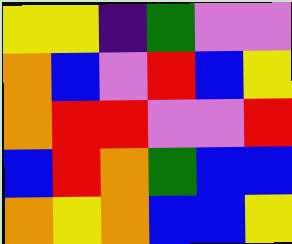[["yellow", "yellow", "indigo", "green", "violet", "violet"], ["orange", "blue", "violet", "red", "blue", "yellow"], ["orange", "red", "red", "violet", "violet", "red"], ["blue", "red", "orange", "green", "blue", "blue"], ["orange", "yellow", "orange", "blue", "blue", "yellow"]]